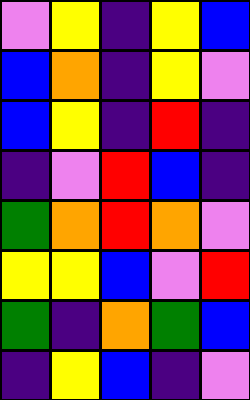[["violet", "yellow", "indigo", "yellow", "blue"], ["blue", "orange", "indigo", "yellow", "violet"], ["blue", "yellow", "indigo", "red", "indigo"], ["indigo", "violet", "red", "blue", "indigo"], ["green", "orange", "red", "orange", "violet"], ["yellow", "yellow", "blue", "violet", "red"], ["green", "indigo", "orange", "green", "blue"], ["indigo", "yellow", "blue", "indigo", "violet"]]